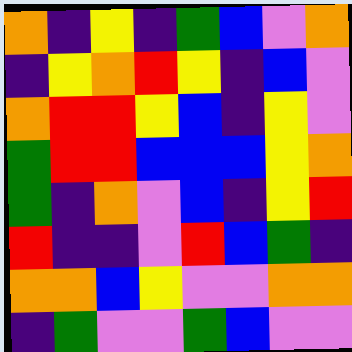[["orange", "indigo", "yellow", "indigo", "green", "blue", "violet", "orange"], ["indigo", "yellow", "orange", "red", "yellow", "indigo", "blue", "violet"], ["orange", "red", "red", "yellow", "blue", "indigo", "yellow", "violet"], ["green", "red", "red", "blue", "blue", "blue", "yellow", "orange"], ["green", "indigo", "orange", "violet", "blue", "indigo", "yellow", "red"], ["red", "indigo", "indigo", "violet", "red", "blue", "green", "indigo"], ["orange", "orange", "blue", "yellow", "violet", "violet", "orange", "orange"], ["indigo", "green", "violet", "violet", "green", "blue", "violet", "violet"]]